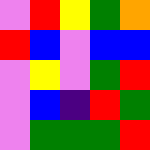[["violet", "red", "yellow", "green", "orange"], ["red", "blue", "violet", "blue", "blue"], ["violet", "yellow", "violet", "green", "red"], ["violet", "blue", "indigo", "red", "green"], ["violet", "green", "green", "green", "red"]]